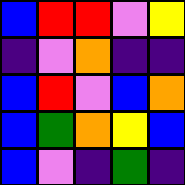[["blue", "red", "red", "violet", "yellow"], ["indigo", "violet", "orange", "indigo", "indigo"], ["blue", "red", "violet", "blue", "orange"], ["blue", "green", "orange", "yellow", "blue"], ["blue", "violet", "indigo", "green", "indigo"]]